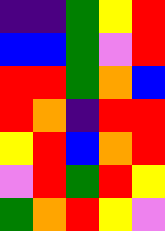[["indigo", "indigo", "green", "yellow", "red"], ["blue", "blue", "green", "violet", "red"], ["red", "red", "green", "orange", "blue"], ["red", "orange", "indigo", "red", "red"], ["yellow", "red", "blue", "orange", "red"], ["violet", "red", "green", "red", "yellow"], ["green", "orange", "red", "yellow", "violet"]]